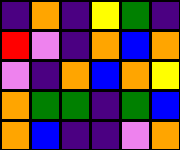[["indigo", "orange", "indigo", "yellow", "green", "indigo"], ["red", "violet", "indigo", "orange", "blue", "orange"], ["violet", "indigo", "orange", "blue", "orange", "yellow"], ["orange", "green", "green", "indigo", "green", "blue"], ["orange", "blue", "indigo", "indigo", "violet", "orange"]]